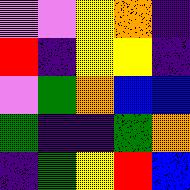[["violet", "violet", "yellow", "orange", "indigo"], ["red", "indigo", "yellow", "yellow", "indigo"], ["violet", "green", "orange", "blue", "blue"], ["green", "indigo", "indigo", "green", "orange"], ["indigo", "green", "yellow", "red", "blue"]]